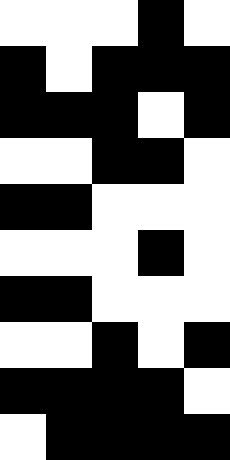[["white", "white", "white", "black", "white"], ["black", "white", "black", "black", "black"], ["black", "black", "black", "white", "black"], ["white", "white", "black", "black", "white"], ["black", "black", "white", "white", "white"], ["white", "white", "white", "black", "white"], ["black", "black", "white", "white", "white"], ["white", "white", "black", "white", "black"], ["black", "black", "black", "black", "white"], ["white", "black", "black", "black", "black"]]